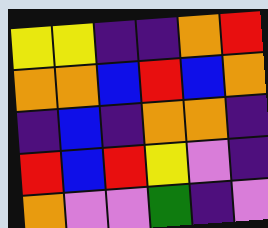[["yellow", "yellow", "indigo", "indigo", "orange", "red"], ["orange", "orange", "blue", "red", "blue", "orange"], ["indigo", "blue", "indigo", "orange", "orange", "indigo"], ["red", "blue", "red", "yellow", "violet", "indigo"], ["orange", "violet", "violet", "green", "indigo", "violet"]]